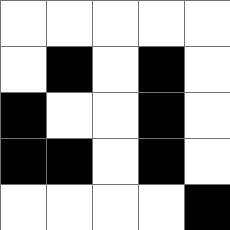[["white", "white", "white", "white", "white"], ["white", "black", "white", "black", "white"], ["black", "white", "white", "black", "white"], ["black", "black", "white", "black", "white"], ["white", "white", "white", "white", "black"]]